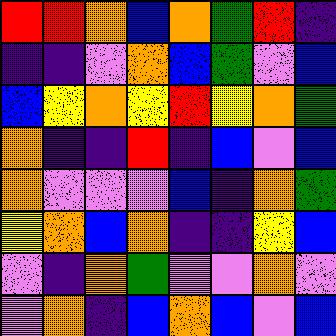[["red", "red", "orange", "blue", "orange", "green", "red", "indigo"], ["indigo", "indigo", "violet", "orange", "blue", "green", "violet", "blue"], ["blue", "yellow", "orange", "yellow", "red", "yellow", "orange", "green"], ["orange", "indigo", "indigo", "red", "indigo", "blue", "violet", "blue"], ["orange", "violet", "violet", "violet", "blue", "indigo", "orange", "green"], ["yellow", "orange", "blue", "orange", "indigo", "indigo", "yellow", "blue"], ["violet", "indigo", "orange", "green", "violet", "violet", "orange", "violet"], ["violet", "orange", "indigo", "blue", "orange", "blue", "violet", "blue"]]